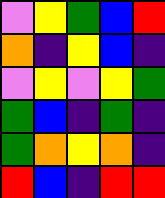[["violet", "yellow", "green", "blue", "red"], ["orange", "indigo", "yellow", "blue", "indigo"], ["violet", "yellow", "violet", "yellow", "green"], ["green", "blue", "indigo", "green", "indigo"], ["green", "orange", "yellow", "orange", "indigo"], ["red", "blue", "indigo", "red", "red"]]